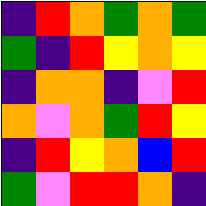[["indigo", "red", "orange", "green", "orange", "green"], ["green", "indigo", "red", "yellow", "orange", "yellow"], ["indigo", "orange", "orange", "indigo", "violet", "red"], ["orange", "violet", "orange", "green", "red", "yellow"], ["indigo", "red", "yellow", "orange", "blue", "red"], ["green", "violet", "red", "red", "orange", "indigo"]]